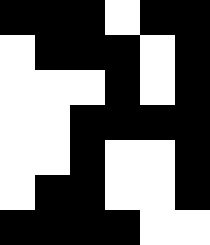[["black", "black", "black", "white", "black", "black"], ["white", "black", "black", "black", "white", "black"], ["white", "white", "white", "black", "white", "black"], ["white", "white", "black", "black", "black", "black"], ["white", "white", "black", "white", "white", "black"], ["white", "black", "black", "white", "white", "black"], ["black", "black", "black", "black", "white", "white"]]